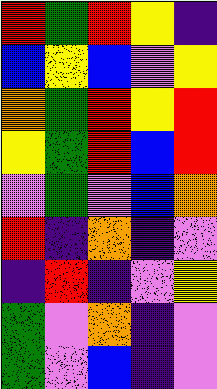[["red", "green", "red", "yellow", "indigo"], ["blue", "yellow", "blue", "violet", "yellow"], ["orange", "green", "red", "yellow", "red"], ["yellow", "green", "red", "blue", "red"], ["violet", "green", "violet", "blue", "orange"], ["red", "indigo", "orange", "indigo", "violet"], ["indigo", "red", "indigo", "violet", "yellow"], ["green", "violet", "orange", "indigo", "violet"], ["green", "violet", "blue", "indigo", "violet"]]